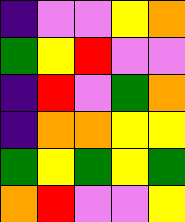[["indigo", "violet", "violet", "yellow", "orange"], ["green", "yellow", "red", "violet", "violet"], ["indigo", "red", "violet", "green", "orange"], ["indigo", "orange", "orange", "yellow", "yellow"], ["green", "yellow", "green", "yellow", "green"], ["orange", "red", "violet", "violet", "yellow"]]